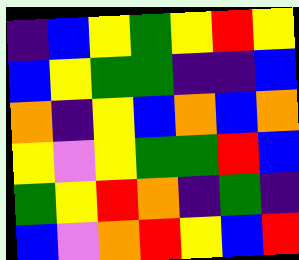[["indigo", "blue", "yellow", "green", "yellow", "red", "yellow"], ["blue", "yellow", "green", "green", "indigo", "indigo", "blue"], ["orange", "indigo", "yellow", "blue", "orange", "blue", "orange"], ["yellow", "violet", "yellow", "green", "green", "red", "blue"], ["green", "yellow", "red", "orange", "indigo", "green", "indigo"], ["blue", "violet", "orange", "red", "yellow", "blue", "red"]]